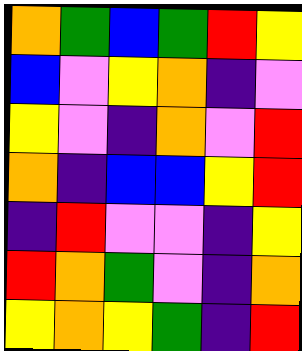[["orange", "green", "blue", "green", "red", "yellow"], ["blue", "violet", "yellow", "orange", "indigo", "violet"], ["yellow", "violet", "indigo", "orange", "violet", "red"], ["orange", "indigo", "blue", "blue", "yellow", "red"], ["indigo", "red", "violet", "violet", "indigo", "yellow"], ["red", "orange", "green", "violet", "indigo", "orange"], ["yellow", "orange", "yellow", "green", "indigo", "red"]]